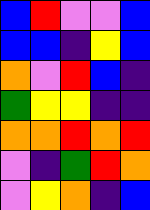[["blue", "red", "violet", "violet", "blue"], ["blue", "blue", "indigo", "yellow", "blue"], ["orange", "violet", "red", "blue", "indigo"], ["green", "yellow", "yellow", "indigo", "indigo"], ["orange", "orange", "red", "orange", "red"], ["violet", "indigo", "green", "red", "orange"], ["violet", "yellow", "orange", "indigo", "blue"]]